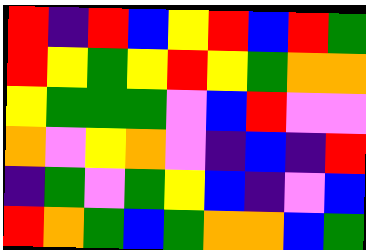[["red", "indigo", "red", "blue", "yellow", "red", "blue", "red", "green"], ["red", "yellow", "green", "yellow", "red", "yellow", "green", "orange", "orange"], ["yellow", "green", "green", "green", "violet", "blue", "red", "violet", "violet"], ["orange", "violet", "yellow", "orange", "violet", "indigo", "blue", "indigo", "red"], ["indigo", "green", "violet", "green", "yellow", "blue", "indigo", "violet", "blue"], ["red", "orange", "green", "blue", "green", "orange", "orange", "blue", "green"]]